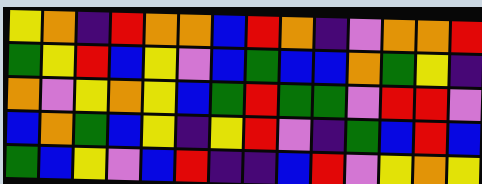[["yellow", "orange", "indigo", "red", "orange", "orange", "blue", "red", "orange", "indigo", "violet", "orange", "orange", "red"], ["green", "yellow", "red", "blue", "yellow", "violet", "blue", "green", "blue", "blue", "orange", "green", "yellow", "indigo"], ["orange", "violet", "yellow", "orange", "yellow", "blue", "green", "red", "green", "green", "violet", "red", "red", "violet"], ["blue", "orange", "green", "blue", "yellow", "indigo", "yellow", "red", "violet", "indigo", "green", "blue", "red", "blue"], ["green", "blue", "yellow", "violet", "blue", "red", "indigo", "indigo", "blue", "red", "violet", "yellow", "orange", "yellow"]]